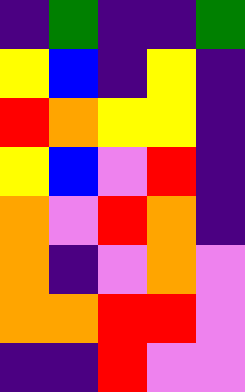[["indigo", "green", "indigo", "indigo", "green"], ["yellow", "blue", "indigo", "yellow", "indigo"], ["red", "orange", "yellow", "yellow", "indigo"], ["yellow", "blue", "violet", "red", "indigo"], ["orange", "violet", "red", "orange", "indigo"], ["orange", "indigo", "violet", "orange", "violet"], ["orange", "orange", "red", "red", "violet"], ["indigo", "indigo", "red", "violet", "violet"]]